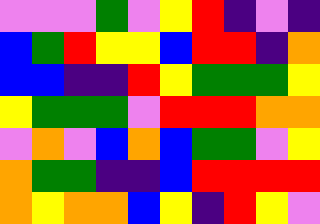[["violet", "violet", "violet", "green", "violet", "yellow", "red", "indigo", "violet", "indigo"], ["blue", "green", "red", "yellow", "yellow", "blue", "red", "red", "indigo", "orange"], ["blue", "blue", "indigo", "indigo", "red", "yellow", "green", "green", "green", "yellow"], ["yellow", "green", "green", "green", "violet", "red", "red", "red", "orange", "orange"], ["violet", "orange", "violet", "blue", "orange", "blue", "green", "green", "violet", "yellow"], ["orange", "green", "green", "indigo", "indigo", "blue", "red", "red", "red", "red"], ["orange", "yellow", "orange", "orange", "blue", "yellow", "indigo", "red", "yellow", "violet"]]